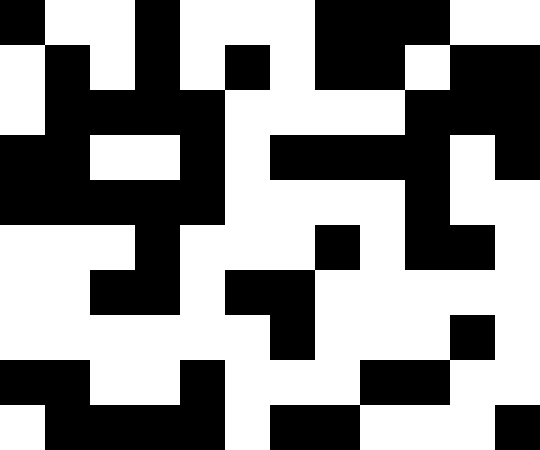[["black", "white", "white", "black", "white", "white", "white", "black", "black", "black", "white", "white"], ["white", "black", "white", "black", "white", "black", "white", "black", "black", "white", "black", "black"], ["white", "black", "black", "black", "black", "white", "white", "white", "white", "black", "black", "black"], ["black", "black", "white", "white", "black", "white", "black", "black", "black", "black", "white", "black"], ["black", "black", "black", "black", "black", "white", "white", "white", "white", "black", "white", "white"], ["white", "white", "white", "black", "white", "white", "white", "black", "white", "black", "black", "white"], ["white", "white", "black", "black", "white", "black", "black", "white", "white", "white", "white", "white"], ["white", "white", "white", "white", "white", "white", "black", "white", "white", "white", "black", "white"], ["black", "black", "white", "white", "black", "white", "white", "white", "black", "black", "white", "white"], ["white", "black", "black", "black", "black", "white", "black", "black", "white", "white", "white", "black"]]